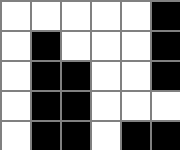[["white", "white", "white", "white", "white", "black"], ["white", "black", "white", "white", "white", "black"], ["white", "black", "black", "white", "white", "black"], ["white", "black", "black", "white", "white", "white"], ["white", "black", "black", "white", "black", "black"]]